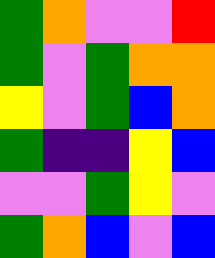[["green", "orange", "violet", "violet", "red"], ["green", "violet", "green", "orange", "orange"], ["yellow", "violet", "green", "blue", "orange"], ["green", "indigo", "indigo", "yellow", "blue"], ["violet", "violet", "green", "yellow", "violet"], ["green", "orange", "blue", "violet", "blue"]]